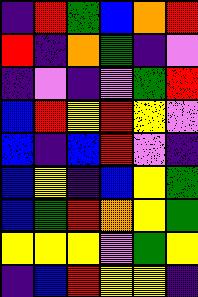[["indigo", "red", "green", "blue", "orange", "red"], ["red", "indigo", "orange", "green", "indigo", "violet"], ["indigo", "violet", "indigo", "violet", "green", "red"], ["blue", "red", "yellow", "red", "yellow", "violet"], ["blue", "indigo", "blue", "red", "violet", "indigo"], ["blue", "yellow", "indigo", "blue", "yellow", "green"], ["blue", "green", "red", "orange", "yellow", "green"], ["yellow", "yellow", "yellow", "violet", "green", "yellow"], ["indigo", "blue", "red", "yellow", "yellow", "indigo"]]